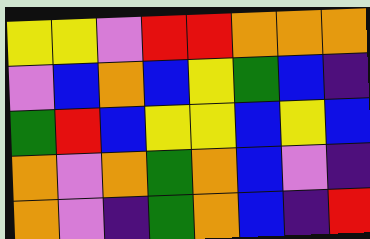[["yellow", "yellow", "violet", "red", "red", "orange", "orange", "orange"], ["violet", "blue", "orange", "blue", "yellow", "green", "blue", "indigo"], ["green", "red", "blue", "yellow", "yellow", "blue", "yellow", "blue"], ["orange", "violet", "orange", "green", "orange", "blue", "violet", "indigo"], ["orange", "violet", "indigo", "green", "orange", "blue", "indigo", "red"]]